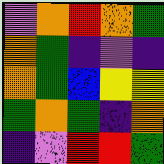[["violet", "orange", "red", "orange", "green"], ["orange", "green", "indigo", "violet", "indigo"], ["orange", "green", "blue", "yellow", "yellow"], ["green", "orange", "green", "indigo", "orange"], ["indigo", "violet", "red", "red", "green"]]